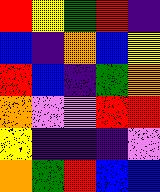[["red", "yellow", "green", "red", "indigo"], ["blue", "indigo", "orange", "blue", "yellow"], ["red", "blue", "indigo", "green", "orange"], ["orange", "violet", "violet", "red", "red"], ["yellow", "indigo", "indigo", "indigo", "violet"], ["orange", "green", "red", "blue", "blue"]]